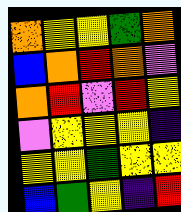[["orange", "yellow", "yellow", "green", "orange"], ["blue", "orange", "red", "orange", "violet"], ["orange", "red", "violet", "red", "yellow"], ["violet", "yellow", "yellow", "yellow", "indigo"], ["yellow", "yellow", "green", "yellow", "yellow"], ["blue", "green", "yellow", "indigo", "red"]]